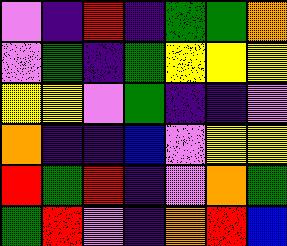[["violet", "indigo", "red", "indigo", "green", "green", "orange"], ["violet", "green", "indigo", "green", "yellow", "yellow", "yellow"], ["yellow", "yellow", "violet", "green", "indigo", "indigo", "violet"], ["orange", "indigo", "indigo", "blue", "violet", "yellow", "yellow"], ["red", "green", "red", "indigo", "violet", "orange", "green"], ["green", "red", "violet", "indigo", "orange", "red", "blue"]]